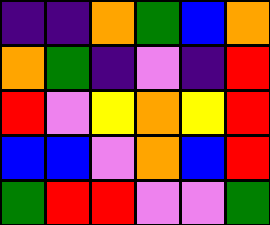[["indigo", "indigo", "orange", "green", "blue", "orange"], ["orange", "green", "indigo", "violet", "indigo", "red"], ["red", "violet", "yellow", "orange", "yellow", "red"], ["blue", "blue", "violet", "orange", "blue", "red"], ["green", "red", "red", "violet", "violet", "green"]]